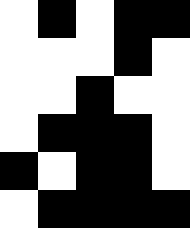[["white", "black", "white", "black", "black"], ["white", "white", "white", "black", "white"], ["white", "white", "black", "white", "white"], ["white", "black", "black", "black", "white"], ["black", "white", "black", "black", "white"], ["white", "black", "black", "black", "black"]]